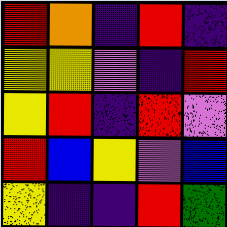[["red", "orange", "indigo", "red", "indigo"], ["yellow", "yellow", "violet", "indigo", "red"], ["yellow", "red", "indigo", "red", "violet"], ["red", "blue", "yellow", "violet", "blue"], ["yellow", "indigo", "indigo", "red", "green"]]